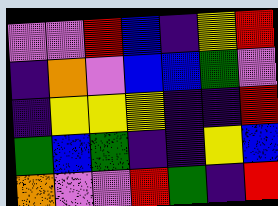[["violet", "violet", "red", "blue", "indigo", "yellow", "red"], ["indigo", "orange", "violet", "blue", "blue", "green", "violet"], ["indigo", "yellow", "yellow", "yellow", "indigo", "indigo", "red"], ["green", "blue", "green", "indigo", "indigo", "yellow", "blue"], ["orange", "violet", "violet", "red", "green", "indigo", "red"]]